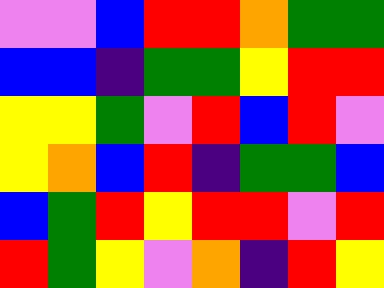[["violet", "violet", "blue", "red", "red", "orange", "green", "green"], ["blue", "blue", "indigo", "green", "green", "yellow", "red", "red"], ["yellow", "yellow", "green", "violet", "red", "blue", "red", "violet"], ["yellow", "orange", "blue", "red", "indigo", "green", "green", "blue"], ["blue", "green", "red", "yellow", "red", "red", "violet", "red"], ["red", "green", "yellow", "violet", "orange", "indigo", "red", "yellow"]]